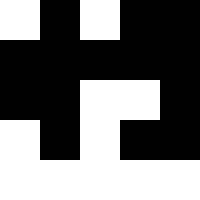[["white", "black", "white", "black", "black"], ["black", "black", "black", "black", "black"], ["black", "black", "white", "white", "black"], ["white", "black", "white", "black", "black"], ["white", "white", "white", "white", "white"]]